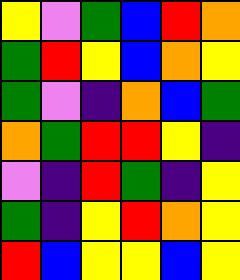[["yellow", "violet", "green", "blue", "red", "orange"], ["green", "red", "yellow", "blue", "orange", "yellow"], ["green", "violet", "indigo", "orange", "blue", "green"], ["orange", "green", "red", "red", "yellow", "indigo"], ["violet", "indigo", "red", "green", "indigo", "yellow"], ["green", "indigo", "yellow", "red", "orange", "yellow"], ["red", "blue", "yellow", "yellow", "blue", "yellow"]]